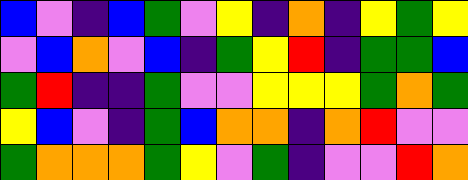[["blue", "violet", "indigo", "blue", "green", "violet", "yellow", "indigo", "orange", "indigo", "yellow", "green", "yellow"], ["violet", "blue", "orange", "violet", "blue", "indigo", "green", "yellow", "red", "indigo", "green", "green", "blue"], ["green", "red", "indigo", "indigo", "green", "violet", "violet", "yellow", "yellow", "yellow", "green", "orange", "green"], ["yellow", "blue", "violet", "indigo", "green", "blue", "orange", "orange", "indigo", "orange", "red", "violet", "violet"], ["green", "orange", "orange", "orange", "green", "yellow", "violet", "green", "indigo", "violet", "violet", "red", "orange"]]